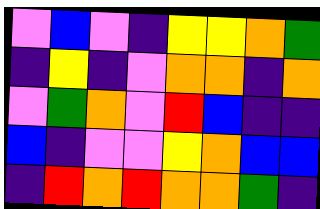[["violet", "blue", "violet", "indigo", "yellow", "yellow", "orange", "green"], ["indigo", "yellow", "indigo", "violet", "orange", "orange", "indigo", "orange"], ["violet", "green", "orange", "violet", "red", "blue", "indigo", "indigo"], ["blue", "indigo", "violet", "violet", "yellow", "orange", "blue", "blue"], ["indigo", "red", "orange", "red", "orange", "orange", "green", "indigo"]]